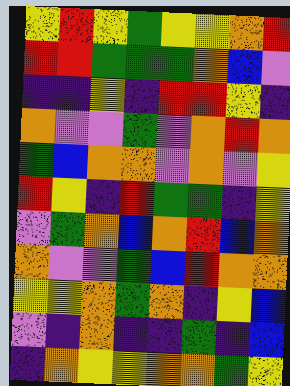[["yellow", "red", "yellow", "green", "yellow", "yellow", "orange", "red"], ["red", "red", "green", "green", "green", "orange", "blue", "violet"], ["indigo", "indigo", "yellow", "indigo", "red", "red", "yellow", "indigo"], ["orange", "violet", "violet", "green", "violet", "orange", "red", "orange"], ["green", "blue", "orange", "orange", "violet", "orange", "violet", "yellow"], ["red", "yellow", "indigo", "red", "green", "green", "indigo", "yellow"], ["violet", "green", "orange", "blue", "orange", "red", "blue", "orange"], ["orange", "violet", "violet", "green", "blue", "red", "orange", "orange"], ["yellow", "yellow", "orange", "green", "orange", "indigo", "yellow", "blue"], ["violet", "indigo", "orange", "indigo", "indigo", "green", "indigo", "blue"], ["indigo", "orange", "yellow", "yellow", "orange", "orange", "green", "yellow"]]